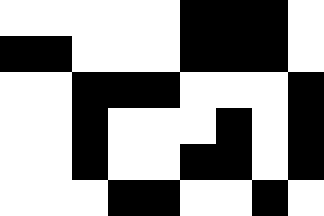[["white", "white", "white", "white", "white", "black", "black", "black", "white"], ["black", "black", "white", "white", "white", "black", "black", "black", "white"], ["white", "white", "black", "black", "black", "white", "white", "white", "black"], ["white", "white", "black", "white", "white", "white", "black", "white", "black"], ["white", "white", "black", "white", "white", "black", "black", "white", "black"], ["white", "white", "white", "black", "black", "white", "white", "black", "white"]]